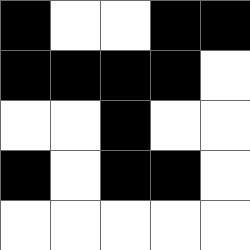[["black", "white", "white", "black", "black"], ["black", "black", "black", "black", "white"], ["white", "white", "black", "white", "white"], ["black", "white", "black", "black", "white"], ["white", "white", "white", "white", "white"]]